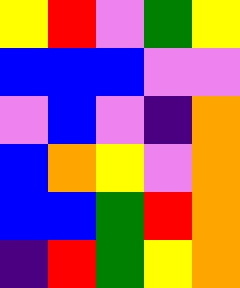[["yellow", "red", "violet", "green", "yellow"], ["blue", "blue", "blue", "violet", "violet"], ["violet", "blue", "violet", "indigo", "orange"], ["blue", "orange", "yellow", "violet", "orange"], ["blue", "blue", "green", "red", "orange"], ["indigo", "red", "green", "yellow", "orange"]]